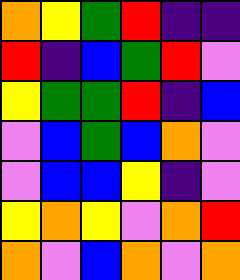[["orange", "yellow", "green", "red", "indigo", "indigo"], ["red", "indigo", "blue", "green", "red", "violet"], ["yellow", "green", "green", "red", "indigo", "blue"], ["violet", "blue", "green", "blue", "orange", "violet"], ["violet", "blue", "blue", "yellow", "indigo", "violet"], ["yellow", "orange", "yellow", "violet", "orange", "red"], ["orange", "violet", "blue", "orange", "violet", "orange"]]